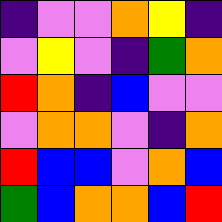[["indigo", "violet", "violet", "orange", "yellow", "indigo"], ["violet", "yellow", "violet", "indigo", "green", "orange"], ["red", "orange", "indigo", "blue", "violet", "violet"], ["violet", "orange", "orange", "violet", "indigo", "orange"], ["red", "blue", "blue", "violet", "orange", "blue"], ["green", "blue", "orange", "orange", "blue", "red"]]